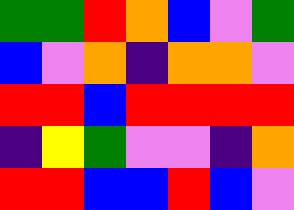[["green", "green", "red", "orange", "blue", "violet", "green"], ["blue", "violet", "orange", "indigo", "orange", "orange", "violet"], ["red", "red", "blue", "red", "red", "red", "red"], ["indigo", "yellow", "green", "violet", "violet", "indigo", "orange"], ["red", "red", "blue", "blue", "red", "blue", "violet"]]